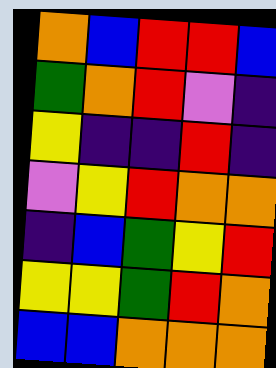[["orange", "blue", "red", "red", "blue"], ["green", "orange", "red", "violet", "indigo"], ["yellow", "indigo", "indigo", "red", "indigo"], ["violet", "yellow", "red", "orange", "orange"], ["indigo", "blue", "green", "yellow", "red"], ["yellow", "yellow", "green", "red", "orange"], ["blue", "blue", "orange", "orange", "orange"]]